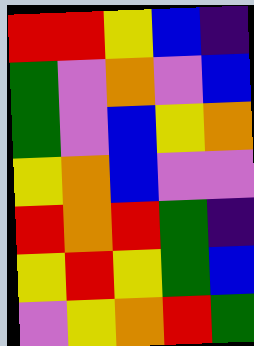[["red", "red", "yellow", "blue", "indigo"], ["green", "violet", "orange", "violet", "blue"], ["green", "violet", "blue", "yellow", "orange"], ["yellow", "orange", "blue", "violet", "violet"], ["red", "orange", "red", "green", "indigo"], ["yellow", "red", "yellow", "green", "blue"], ["violet", "yellow", "orange", "red", "green"]]